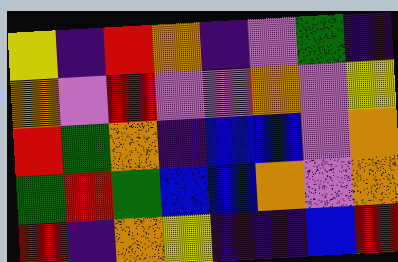[["yellow", "indigo", "red", "orange", "indigo", "violet", "green", "indigo"], ["orange", "violet", "red", "violet", "violet", "orange", "violet", "yellow"], ["red", "green", "orange", "indigo", "blue", "blue", "violet", "orange"], ["green", "red", "green", "blue", "blue", "orange", "violet", "orange"], ["red", "indigo", "orange", "yellow", "indigo", "indigo", "blue", "red"]]